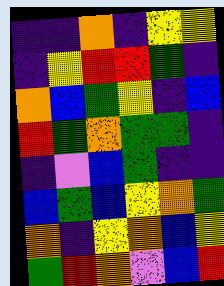[["indigo", "indigo", "orange", "indigo", "yellow", "yellow"], ["indigo", "yellow", "red", "red", "green", "indigo"], ["orange", "blue", "green", "yellow", "indigo", "blue"], ["red", "green", "orange", "green", "green", "indigo"], ["indigo", "violet", "blue", "green", "indigo", "indigo"], ["blue", "green", "blue", "yellow", "orange", "green"], ["orange", "indigo", "yellow", "orange", "blue", "yellow"], ["green", "red", "orange", "violet", "blue", "red"]]